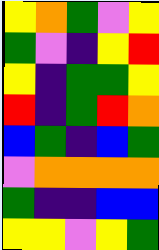[["yellow", "orange", "green", "violet", "yellow"], ["green", "violet", "indigo", "yellow", "red"], ["yellow", "indigo", "green", "green", "yellow"], ["red", "indigo", "green", "red", "orange"], ["blue", "green", "indigo", "blue", "green"], ["violet", "orange", "orange", "orange", "orange"], ["green", "indigo", "indigo", "blue", "blue"], ["yellow", "yellow", "violet", "yellow", "green"]]